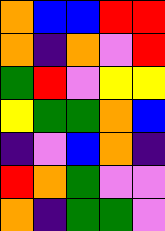[["orange", "blue", "blue", "red", "red"], ["orange", "indigo", "orange", "violet", "red"], ["green", "red", "violet", "yellow", "yellow"], ["yellow", "green", "green", "orange", "blue"], ["indigo", "violet", "blue", "orange", "indigo"], ["red", "orange", "green", "violet", "violet"], ["orange", "indigo", "green", "green", "violet"]]